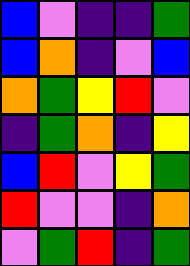[["blue", "violet", "indigo", "indigo", "green"], ["blue", "orange", "indigo", "violet", "blue"], ["orange", "green", "yellow", "red", "violet"], ["indigo", "green", "orange", "indigo", "yellow"], ["blue", "red", "violet", "yellow", "green"], ["red", "violet", "violet", "indigo", "orange"], ["violet", "green", "red", "indigo", "green"]]